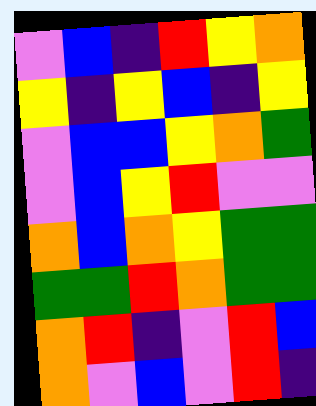[["violet", "blue", "indigo", "red", "yellow", "orange"], ["yellow", "indigo", "yellow", "blue", "indigo", "yellow"], ["violet", "blue", "blue", "yellow", "orange", "green"], ["violet", "blue", "yellow", "red", "violet", "violet"], ["orange", "blue", "orange", "yellow", "green", "green"], ["green", "green", "red", "orange", "green", "green"], ["orange", "red", "indigo", "violet", "red", "blue"], ["orange", "violet", "blue", "violet", "red", "indigo"]]